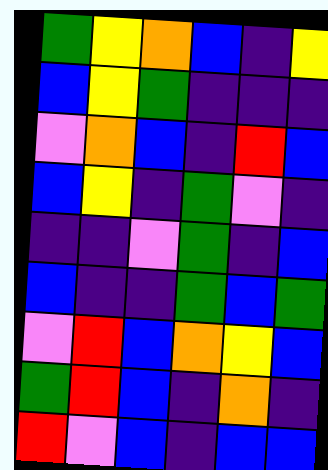[["green", "yellow", "orange", "blue", "indigo", "yellow"], ["blue", "yellow", "green", "indigo", "indigo", "indigo"], ["violet", "orange", "blue", "indigo", "red", "blue"], ["blue", "yellow", "indigo", "green", "violet", "indigo"], ["indigo", "indigo", "violet", "green", "indigo", "blue"], ["blue", "indigo", "indigo", "green", "blue", "green"], ["violet", "red", "blue", "orange", "yellow", "blue"], ["green", "red", "blue", "indigo", "orange", "indigo"], ["red", "violet", "blue", "indigo", "blue", "blue"]]